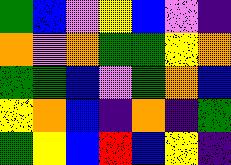[["green", "blue", "violet", "yellow", "blue", "violet", "indigo"], ["orange", "violet", "orange", "green", "green", "yellow", "orange"], ["green", "green", "blue", "violet", "green", "orange", "blue"], ["yellow", "orange", "blue", "indigo", "orange", "indigo", "green"], ["green", "yellow", "blue", "red", "blue", "yellow", "indigo"]]